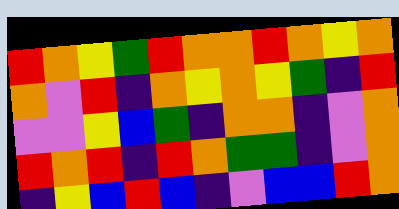[["red", "orange", "yellow", "green", "red", "orange", "orange", "red", "orange", "yellow", "orange"], ["orange", "violet", "red", "indigo", "orange", "yellow", "orange", "yellow", "green", "indigo", "red"], ["violet", "violet", "yellow", "blue", "green", "indigo", "orange", "orange", "indigo", "violet", "orange"], ["red", "orange", "red", "indigo", "red", "orange", "green", "green", "indigo", "violet", "orange"], ["indigo", "yellow", "blue", "red", "blue", "indigo", "violet", "blue", "blue", "red", "orange"]]